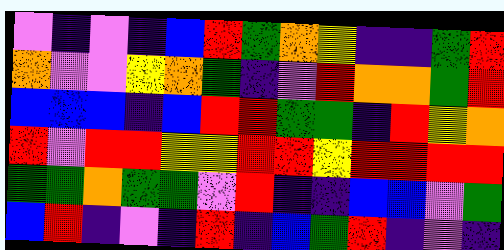[["violet", "indigo", "violet", "indigo", "blue", "red", "green", "orange", "yellow", "indigo", "indigo", "green", "red"], ["orange", "violet", "violet", "yellow", "orange", "green", "indigo", "violet", "red", "orange", "orange", "green", "red"], ["blue", "blue", "blue", "indigo", "blue", "red", "red", "green", "green", "indigo", "red", "yellow", "orange"], ["red", "violet", "red", "red", "yellow", "yellow", "red", "red", "yellow", "red", "red", "red", "red"], ["green", "green", "orange", "green", "green", "violet", "red", "indigo", "indigo", "blue", "blue", "violet", "green"], ["blue", "red", "indigo", "violet", "indigo", "red", "indigo", "blue", "green", "red", "indigo", "violet", "indigo"]]